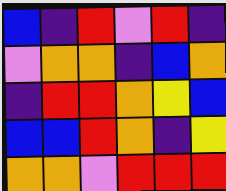[["blue", "indigo", "red", "violet", "red", "indigo"], ["violet", "orange", "orange", "indigo", "blue", "orange"], ["indigo", "red", "red", "orange", "yellow", "blue"], ["blue", "blue", "red", "orange", "indigo", "yellow"], ["orange", "orange", "violet", "red", "red", "red"]]